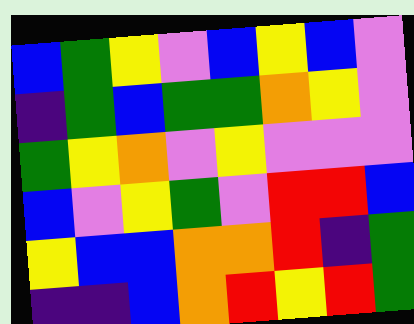[["blue", "green", "yellow", "violet", "blue", "yellow", "blue", "violet"], ["indigo", "green", "blue", "green", "green", "orange", "yellow", "violet"], ["green", "yellow", "orange", "violet", "yellow", "violet", "violet", "violet"], ["blue", "violet", "yellow", "green", "violet", "red", "red", "blue"], ["yellow", "blue", "blue", "orange", "orange", "red", "indigo", "green"], ["indigo", "indigo", "blue", "orange", "red", "yellow", "red", "green"]]